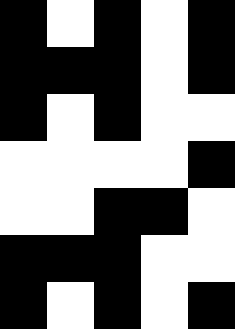[["black", "white", "black", "white", "black"], ["black", "black", "black", "white", "black"], ["black", "white", "black", "white", "white"], ["white", "white", "white", "white", "black"], ["white", "white", "black", "black", "white"], ["black", "black", "black", "white", "white"], ["black", "white", "black", "white", "black"]]